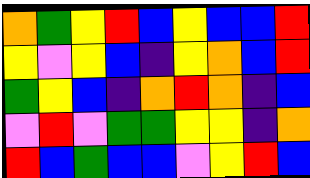[["orange", "green", "yellow", "red", "blue", "yellow", "blue", "blue", "red"], ["yellow", "violet", "yellow", "blue", "indigo", "yellow", "orange", "blue", "red"], ["green", "yellow", "blue", "indigo", "orange", "red", "orange", "indigo", "blue"], ["violet", "red", "violet", "green", "green", "yellow", "yellow", "indigo", "orange"], ["red", "blue", "green", "blue", "blue", "violet", "yellow", "red", "blue"]]